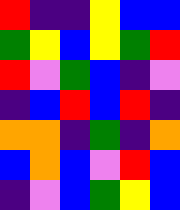[["red", "indigo", "indigo", "yellow", "blue", "blue"], ["green", "yellow", "blue", "yellow", "green", "red"], ["red", "violet", "green", "blue", "indigo", "violet"], ["indigo", "blue", "red", "blue", "red", "indigo"], ["orange", "orange", "indigo", "green", "indigo", "orange"], ["blue", "orange", "blue", "violet", "red", "blue"], ["indigo", "violet", "blue", "green", "yellow", "blue"]]